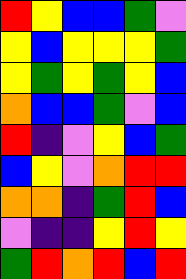[["red", "yellow", "blue", "blue", "green", "violet"], ["yellow", "blue", "yellow", "yellow", "yellow", "green"], ["yellow", "green", "yellow", "green", "yellow", "blue"], ["orange", "blue", "blue", "green", "violet", "blue"], ["red", "indigo", "violet", "yellow", "blue", "green"], ["blue", "yellow", "violet", "orange", "red", "red"], ["orange", "orange", "indigo", "green", "red", "blue"], ["violet", "indigo", "indigo", "yellow", "red", "yellow"], ["green", "red", "orange", "red", "blue", "red"]]